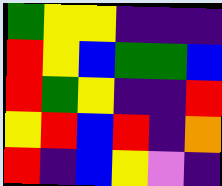[["green", "yellow", "yellow", "indigo", "indigo", "indigo"], ["red", "yellow", "blue", "green", "green", "blue"], ["red", "green", "yellow", "indigo", "indigo", "red"], ["yellow", "red", "blue", "red", "indigo", "orange"], ["red", "indigo", "blue", "yellow", "violet", "indigo"]]